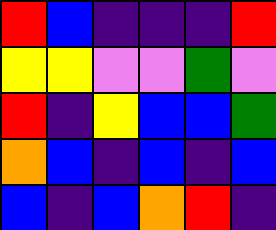[["red", "blue", "indigo", "indigo", "indigo", "red"], ["yellow", "yellow", "violet", "violet", "green", "violet"], ["red", "indigo", "yellow", "blue", "blue", "green"], ["orange", "blue", "indigo", "blue", "indigo", "blue"], ["blue", "indigo", "blue", "orange", "red", "indigo"]]